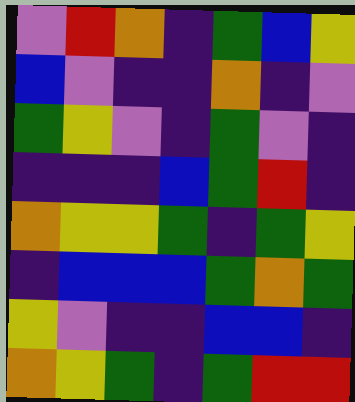[["violet", "red", "orange", "indigo", "green", "blue", "yellow"], ["blue", "violet", "indigo", "indigo", "orange", "indigo", "violet"], ["green", "yellow", "violet", "indigo", "green", "violet", "indigo"], ["indigo", "indigo", "indigo", "blue", "green", "red", "indigo"], ["orange", "yellow", "yellow", "green", "indigo", "green", "yellow"], ["indigo", "blue", "blue", "blue", "green", "orange", "green"], ["yellow", "violet", "indigo", "indigo", "blue", "blue", "indigo"], ["orange", "yellow", "green", "indigo", "green", "red", "red"]]